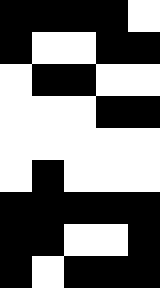[["black", "black", "black", "black", "white"], ["black", "white", "white", "black", "black"], ["white", "black", "black", "white", "white"], ["white", "white", "white", "black", "black"], ["white", "white", "white", "white", "white"], ["white", "black", "white", "white", "white"], ["black", "black", "black", "black", "black"], ["black", "black", "white", "white", "black"], ["black", "white", "black", "black", "black"]]